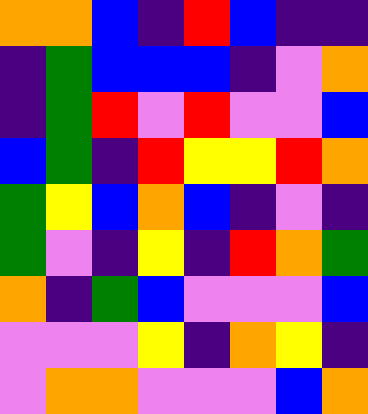[["orange", "orange", "blue", "indigo", "red", "blue", "indigo", "indigo"], ["indigo", "green", "blue", "blue", "blue", "indigo", "violet", "orange"], ["indigo", "green", "red", "violet", "red", "violet", "violet", "blue"], ["blue", "green", "indigo", "red", "yellow", "yellow", "red", "orange"], ["green", "yellow", "blue", "orange", "blue", "indigo", "violet", "indigo"], ["green", "violet", "indigo", "yellow", "indigo", "red", "orange", "green"], ["orange", "indigo", "green", "blue", "violet", "violet", "violet", "blue"], ["violet", "violet", "violet", "yellow", "indigo", "orange", "yellow", "indigo"], ["violet", "orange", "orange", "violet", "violet", "violet", "blue", "orange"]]